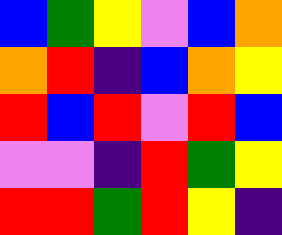[["blue", "green", "yellow", "violet", "blue", "orange"], ["orange", "red", "indigo", "blue", "orange", "yellow"], ["red", "blue", "red", "violet", "red", "blue"], ["violet", "violet", "indigo", "red", "green", "yellow"], ["red", "red", "green", "red", "yellow", "indigo"]]